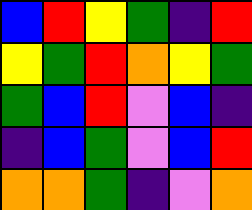[["blue", "red", "yellow", "green", "indigo", "red"], ["yellow", "green", "red", "orange", "yellow", "green"], ["green", "blue", "red", "violet", "blue", "indigo"], ["indigo", "blue", "green", "violet", "blue", "red"], ["orange", "orange", "green", "indigo", "violet", "orange"]]